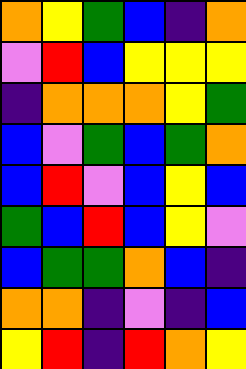[["orange", "yellow", "green", "blue", "indigo", "orange"], ["violet", "red", "blue", "yellow", "yellow", "yellow"], ["indigo", "orange", "orange", "orange", "yellow", "green"], ["blue", "violet", "green", "blue", "green", "orange"], ["blue", "red", "violet", "blue", "yellow", "blue"], ["green", "blue", "red", "blue", "yellow", "violet"], ["blue", "green", "green", "orange", "blue", "indigo"], ["orange", "orange", "indigo", "violet", "indigo", "blue"], ["yellow", "red", "indigo", "red", "orange", "yellow"]]